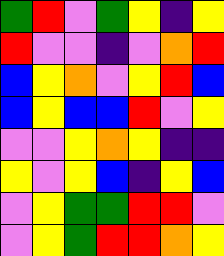[["green", "red", "violet", "green", "yellow", "indigo", "yellow"], ["red", "violet", "violet", "indigo", "violet", "orange", "red"], ["blue", "yellow", "orange", "violet", "yellow", "red", "blue"], ["blue", "yellow", "blue", "blue", "red", "violet", "yellow"], ["violet", "violet", "yellow", "orange", "yellow", "indigo", "indigo"], ["yellow", "violet", "yellow", "blue", "indigo", "yellow", "blue"], ["violet", "yellow", "green", "green", "red", "red", "violet"], ["violet", "yellow", "green", "red", "red", "orange", "yellow"]]